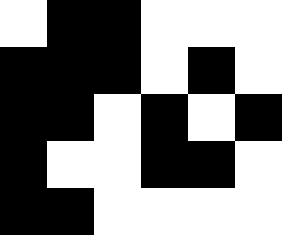[["white", "black", "black", "white", "white", "white"], ["black", "black", "black", "white", "black", "white"], ["black", "black", "white", "black", "white", "black"], ["black", "white", "white", "black", "black", "white"], ["black", "black", "white", "white", "white", "white"]]